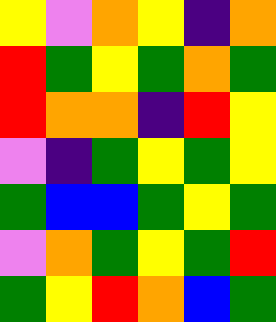[["yellow", "violet", "orange", "yellow", "indigo", "orange"], ["red", "green", "yellow", "green", "orange", "green"], ["red", "orange", "orange", "indigo", "red", "yellow"], ["violet", "indigo", "green", "yellow", "green", "yellow"], ["green", "blue", "blue", "green", "yellow", "green"], ["violet", "orange", "green", "yellow", "green", "red"], ["green", "yellow", "red", "orange", "blue", "green"]]